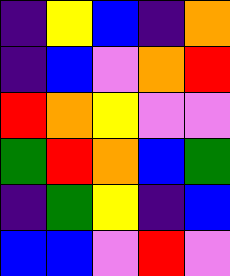[["indigo", "yellow", "blue", "indigo", "orange"], ["indigo", "blue", "violet", "orange", "red"], ["red", "orange", "yellow", "violet", "violet"], ["green", "red", "orange", "blue", "green"], ["indigo", "green", "yellow", "indigo", "blue"], ["blue", "blue", "violet", "red", "violet"]]